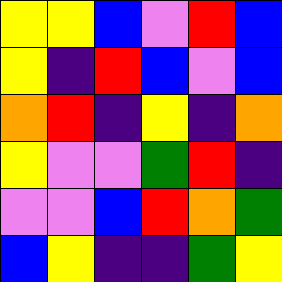[["yellow", "yellow", "blue", "violet", "red", "blue"], ["yellow", "indigo", "red", "blue", "violet", "blue"], ["orange", "red", "indigo", "yellow", "indigo", "orange"], ["yellow", "violet", "violet", "green", "red", "indigo"], ["violet", "violet", "blue", "red", "orange", "green"], ["blue", "yellow", "indigo", "indigo", "green", "yellow"]]